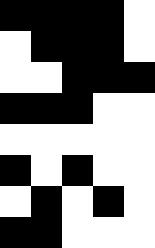[["black", "black", "black", "black", "white"], ["white", "black", "black", "black", "white"], ["white", "white", "black", "black", "black"], ["black", "black", "black", "white", "white"], ["white", "white", "white", "white", "white"], ["black", "white", "black", "white", "white"], ["white", "black", "white", "black", "white"], ["black", "black", "white", "white", "white"]]